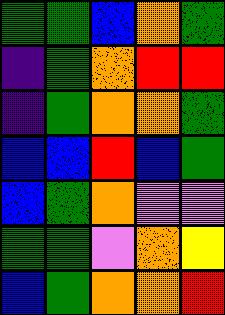[["green", "green", "blue", "orange", "green"], ["indigo", "green", "orange", "red", "red"], ["indigo", "green", "orange", "orange", "green"], ["blue", "blue", "red", "blue", "green"], ["blue", "green", "orange", "violet", "violet"], ["green", "green", "violet", "orange", "yellow"], ["blue", "green", "orange", "orange", "red"]]